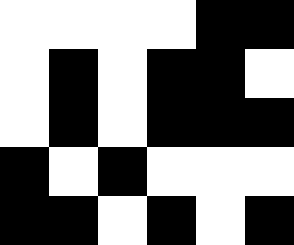[["white", "white", "white", "white", "black", "black"], ["white", "black", "white", "black", "black", "white"], ["white", "black", "white", "black", "black", "black"], ["black", "white", "black", "white", "white", "white"], ["black", "black", "white", "black", "white", "black"]]